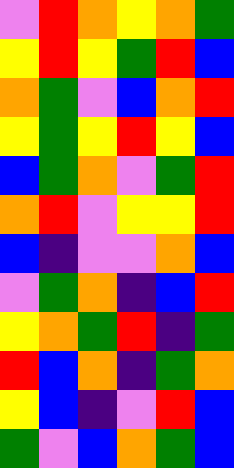[["violet", "red", "orange", "yellow", "orange", "green"], ["yellow", "red", "yellow", "green", "red", "blue"], ["orange", "green", "violet", "blue", "orange", "red"], ["yellow", "green", "yellow", "red", "yellow", "blue"], ["blue", "green", "orange", "violet", "green", "red"], ["orange", "red", "violet", "yellow", "yellow", "red"], ["blue", "indigo", "violet", "violet", "orange", "blue"], ["violet", "green", "orange", "indigo", "blue", "red"], ["yellow", "orange", "green", "red", "indigo", "green"], ["red", "blue", "orange", "indigo", "green", "orange"], ["yellow", "blue", "indigo", "violet", "red", "blue"], ["green", "violet", "blue", "orange", "green", "blue"]]